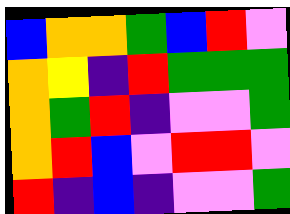[["blue", "orange", "orange", "green", "blue", "red", "violet"], ["orange", "yellow", "indigo", "red", "green", "green", "green"], ["orange", "green", "red", "indigo", "violet", "violet", "green"], ["orange", "red", "blue", "violet", "red", "red", "violet"], ["red", "indigo", "blue", "indigo", "violet", "violet", "green"]]